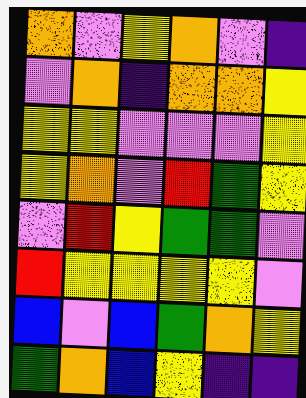[["orange", "violet", "yellow", "orange", "violet", "indigo"], ["violet", "orange", "indigo", "orange", "orange", "yellow"], ["yellow", "yellow", "violet", "violet", "violet", "yellow"], ["yellow", "orange", "violet", "red", "green", "yellow"], ["violet", "red", "yellow", "green", "green", "violet"], ["red", "yellow", "yellow", "yellow", "yellow", "violet"], ["blue", "violet", "blue", "green", "orange", "yellow"], ["green", "orange", "blue", "yellow", "indigo", "indigo"]]